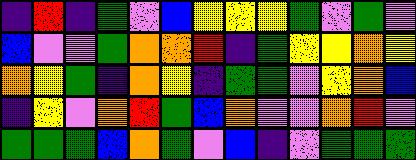[["indigo", "red", "indigo", "green", "violet", "blue", "yellow", "yellow", "yellow", "green", "violet", "green", "violet"], ["blue", "violet", "violet", "green", "orange", "orange", "red", "indigo", "green", "yellow", "yellow", "orange", "yellow"], ["orange", "yellow", "green", "indigo", "orange", "yellow", "indigo", "green", "green", "violet", "yellow", "orange", "blue"], ["indigo", "yellow", "violet", "orange", "red", "green", "blue", "orange", "violet", "violet", "orange", "red", "violet"], ["green", "green", "green", "blue", "orange", "green", "violet", "blue", "indigo", "violet", "green", "green", "green"]]